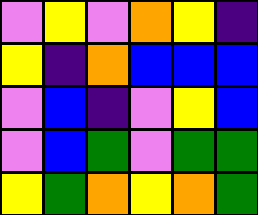[["violet", "yellow", "violet", "orange", "yellow", "indigo"], ["yellow", "indigo", "orange", "blue", "blue", "blue"], ["violet", "blue", "indigo", "violet", "yellow", "blue"], ["violet", "blue", "green", "violet", "green", "green"], ["yellow", "green", "orange", "yellow", "orange", "green"]]